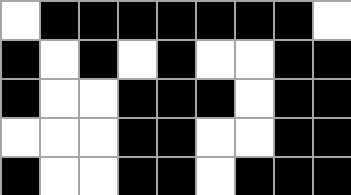[["white", "black", "black", "black", "black", "black", "black", "black", "white"], ["black", "white", "black", "white", "black", "white", "white", "black", "black"], ["black", "white", "white", "black", "black", "black", "white", "black", "black"], ["white", "white", "white", "black", "black", "white", "white", "black", "black"], ["black", "white", "white", "black", "black", "white", "black", "black", "black"]]